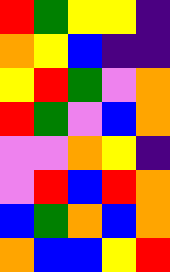[["red", "green", "yellow", "yellow", "indigo"], ["orange", "yellow", "blue", "indigo", "indigo"], ["yellow", "red", "green", "violet", "orange"], ["red", "green", "violet", "blue", "orange"], ["violet", "violet", "orange", "yellow", "indigo"], ["violet", "red", "blue", "red", "orange"], ["blue", "green", "orange", "blue", "orange"], ["orange", "blue", "blue", "yellow", "red"]]